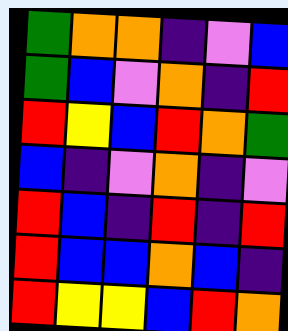[["green", "orange", "orange", "indigo", "violet", "blue"], ["green", "blue", "violet", "orange", "indigo", "red"], ["red", "yellow", "blue", "red", "orange", "green"], ["blue", "indigo", "violet", "orange", "indigo", "violet"], ["red", "blue", "indigo", "red", "indigo", "red"], ["red", "blue", "blue", "orange", "blue", "indigo"], ["red", "yellow", "yellow", "blue", "red", "orange"]]